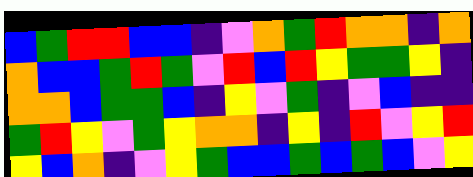[["blue", "green", "red", "red", "blue", "blue", "indigo", "violet", "orange", "green", "red", "orange", "orange", "indigo", "orange"], ["orange", "blue", "blue", "green", "red", "green", "violet", "red", "blue", "red", "yellow", "green", "green", "yellow", "indigo"], ["orange", "orange", "blue", "green", "green", "blue", "indigo", "yellow", "violet", "green", "indigo", "violet", "blue", "indigo", "indigo"], ["green", "red", "yellow", "violet", "green", "yellow", "orange", "orange", "indigo", "yellow", "indigo", "red", "violet", "yellow", "red"], ["yellow", "blue", "orange", "indigo", "violet", "yellow", "green", "blue", "blue", "green", "blue", "green", "blue", "violet", "yellow"]]